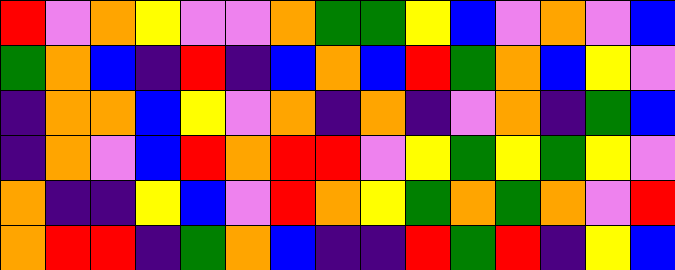[["red", "violet", "orange", "yellow", "violet", "violet", "orange", "green", "green", "yellow", "blue", "violet", "orange", "violet", "blue"], ["green", "orange", "blue", "indigo", "red", "indigo", "blue", "orange", "blue", "red", "green", "orange", "blue", "yellow", "violet"], ["indigo", "orange", "orange", "blue", "yellow", "violet", "orange", "indigo", "orange", "indigo", "violet", "orange", "indigo", "green", "blue"], ["indigo", "orange", "violet", "blue", "red", "orange", "red", "red", "violet", "yellow", "green", "yellow", "green", "yellow", "violet"], ["orange", "indigo", "indigo", "yellow", "blue", "violet", "red", "orange", "yellow", "green", "orange", "green", "orange", "violet", "red"], ["orange", "red", "red", "indigo", "green", "orange", "blue", "indigo", "indigo", "red", "green", "red", "indigo", "yellow", "blue"]]